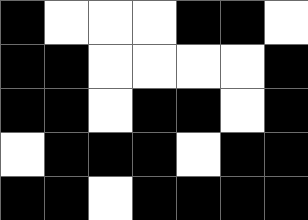[["black", "white", "white", "white", "black", "black", "white"], ["black", "black", "white", "white", "white", "white", "black"], ["black", "black", "white", "black", "black", "white", "black"], ["white", "black", "black", "black", "white", "black", "black"], ["black", "black", "white", "black", "black", "black", "black"]]